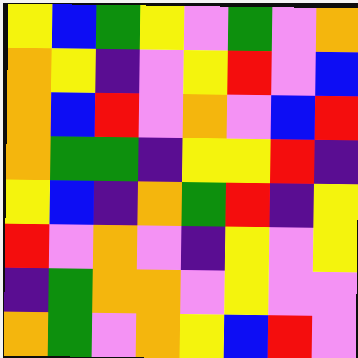[["yellow", "blue", "green", "yellow", "violet", "green", "violet", "orange"], ["orange", "yellow", "indigo", "violet", "yellow", "red", "violet", "blue"], ["orange", "blue", "red", "violet", "orange", "violet", "blue", "red"], ["orange", "green", "green", "indigo", "yellow", "yellow", "red", "indigo"], ["yellow", "blue", "indigo", "orange", "green", "red", "indigo", "yellow"], ["red", "violet", "orange", "violet", "indigo", "yellow", "violet", "yellow"], ["indigo", "green", "orange", "orange", "violet", "yellow", "violet", "violet"], ["orange", "green", "violet", "orange", "yellow", "blue", "red", "violet"]]